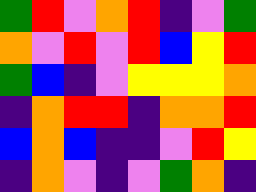[["green", "red", "violet", "orange", "red", "indigo", "violet", "green"], ["orange", "violet", "red", "violet", "red", "blue", "yellow", "red"], ["green", "blue", "indigo", "violet", "yellow", "yellow", "yellow", "orange"], ["indigo", "orange", "red", "red", "indigo", "orange", "orange", "red"], ["blue", "orange", "blue", "indigo", "indigo", "violet", "red", "yellow"], ["indigo", "orange", "violet", "indigo", "violet", "green", "orange", "indigo"]]